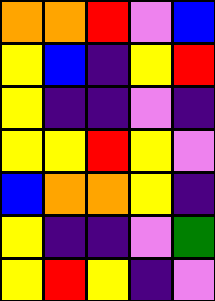[["orange", "orange", "red", "violet", "blue"], ["yellow", "blue", "indigo", "yellow", "red"], ["yellow", "indigo", "indigo", "violet", "indigo"], ["yellow", "yellow", "red", "yellow", "violet"], ["blue", "orange", "orange", "yellow", "indigo"], ["yellow", "indigo", "indigo", "violet", "green"], ["yellow", "red", "yellow", "indigo", "violet"]]